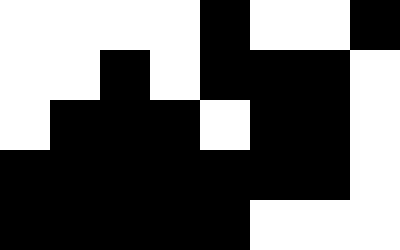[["white", "white", "white", "white", "black", "white", "white", "black"], ["white", "white", "black", "white", "black", "black", "black", "white"], ["white", "black", "black", "black", "white", "black", "black", "white"], ["black", "black", "black", "black", "black", "black", "black", "white"], ["black", "black", "black", "black", "black", "white", "white", "white"]]